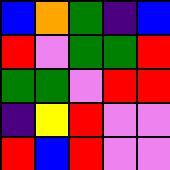[["blue", "orange", "green", "indigo", "blue"], ["red", "violet", "green", "green", "red"], ["green", "green", "violet", "red", "red"], ["indigo", "yellow", "red", "violet", "violet"], ["red", "blue", "red", "violet", "violet"]]